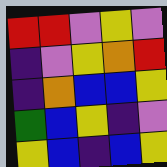[["red", "red", "violet", "yellow", "violet"], ["indigo", "violet", "yellow", "orange", "red"], ["indigo", "orange", "blue", "blue", "yellow"], ["green", "blue", "yellow", "indigo", "violet"], ["yellow", "blue", "indigo", "blue", "yellow"]]